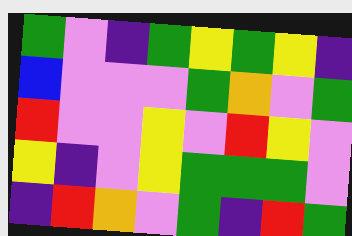[["green", "violet", "indigo", "green", "yellow", "green", "yellow", "indigo"], ["blue", "violet", "violet", "violet", "green", "orange", "violet", "green"], ["red", "violet", "violet", "yellow", "violet", "red", "yellow", "violet"], ["yellow", "indigo", "violet", "yellow", "green", "green", "green", "violet"], ["indigo", "red", "orange", "violet", "green", "indigo", "red", "green"]]